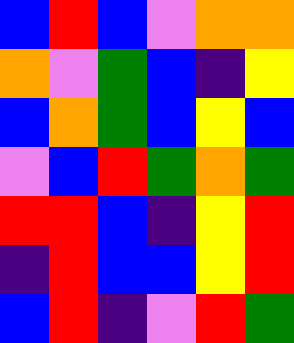[["blue", "red", "blue", "violet", "orange", "orange"], ["orange", "violet", "green", "blue", "indigo", "yellow"], ["blue", "orange", "green", "blue", "yellow", "blue"], ["violet", "blue", "red", "green", "orange", "green"], ["red", "red", "blue", "indigo", "yellow", "red"], ["indigo", "red", "blue", "blue", "yellow", "red"], ["blue", "red", "indigo", "violet", "red", "green"]]